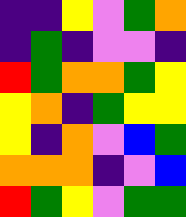[["indigo", "indigo", "yellow", "violet", "green", "orange"], ["indigo", "green", "indigo", "violet", "violet", "indigo"], ["red", "green", "orange", "orange", "green", "yellow"], ["yellow", "orange", "indigo", "green", "yellow", "yellow"], ["yellow", "indigo", "orange", "violet", "blue", "green"], ["orange", "orange", "orange", "indigo", "violet", "blue"], ["red", "green", "yellow", "violet", "green", "green"]]